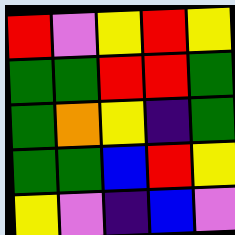[["red", "violet", "yellow", "red", "yellow"], ["green", "green", "red", "red", "green"], ["green", "orange", "yellow", "indigo", "green"], ["green", "green", "blue", "red", "yellow"], ["yellow", "violet", "indigo", "blue", "violet"]]